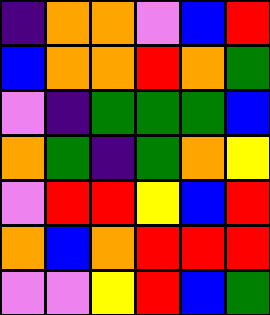[["indigo", "orange", "orange", "violet", "blue", "red"], ["blue", "orange", "orange", "red", "orange", "green"], ["violet", "indigo", "green", "green", "green", "blue"], ["orange", "green", "indigo", "green", "orange", "yellow"], ["violet", "red", "red", "yellow", "blue", "red"], ["orange", "blue", "orange", "red", "red", "red"], ["violet", "violet", "yellow", "red", "blue", "green"]]